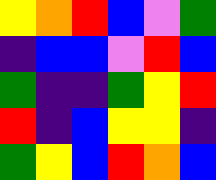[["yellow", "orange", "red", "blue", "violet", "green"], ["indigo", "blue", "blue", "violet", "red", "blue"], ["green", "indigo", "indigo", "green", "yellow", "red"], ["red", "indigo", "blue", "yellow", "yellow", "indigo"], ["green", "yellow", "blue", "red", "orange", "blue"]]